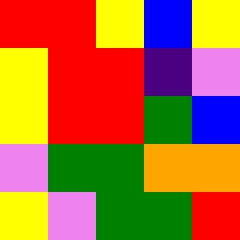[["red", "red", "yellow", "blue", "yellow"], ["yellow", "red", "red", "indigo", "violet"], ["yellow", "red", "red", "green", "blue"], ["violet", "green", "green", "orange", "orange"], ["yellow", "violet", "green", "green", "red"]]